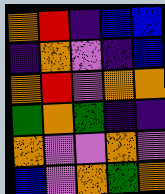[["orange", "red", "indigo", "blue", "blue"], ["indigo", "orange", "violet", "indigo", "blue"], ["orange", "red", "violet", "orange", "orange"], ["green", "orange", "green", "indigo", "indigo"], ["orange", "violet", "violet", "orange", "violet"], ["blue", "violet", "orange", "green", "orange"]]